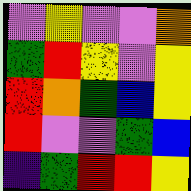[["violet", "yellow", "violet", "violet", "orange"], ["green", "red", "yellow", "violet", "yellow"], ["red", "orange", "green", "blue", "yellow"], ["red", "violet", "violet", "green", "blue"], ["indigo", "green", "red", "red", "yellow"]]